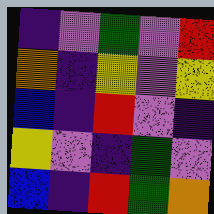[["indigo", "violet", "green", "violet", "red"], ["orange", "indigo", "yellow", "violet", "yellow"], ["blue", "indigo", "red", "violet", "indigo"], ["yellow", "violet", "indigo", "green", "violet"], ["blue", "indigo", "red", "green", "orange"]]